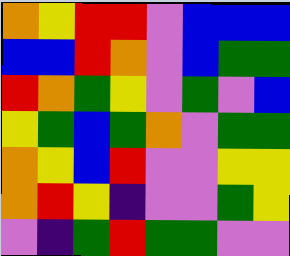[["orange", "yellow", "red", "red", "violet", "blue", "blue", "blue"], ["blue", "blue", "red", "orange", "violet", "blue", "green", "green"], ["red", "orange", "green", "yellow", "violet", "green", "violet", "blue"], ["yellow", "green", "blue", "green", "orange", "violet", "green", "green"], ["orange", "yellow", "blue", "red", "violet", "violet", "yellow", "yellow"], ["orange", "red", "yellow", "indigo", "violet", "violet", "green", "yellow"], ["violet", "indigo", "green", "red", "green", "green", "violet", "violet"]]